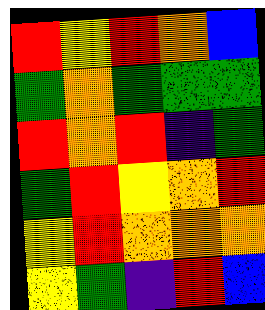[["red", "yellow", "red", "orange", "blue"], ["green", "orange", "green", "green", "green"], ["red", "orange", "red", "indigo", "green"], ["green", "red", "yellow", "orange", "red"], ["yellow", "red", "orange", "orange", "orange"], ["yellow", "green", "indigo", "red", "blue"]]